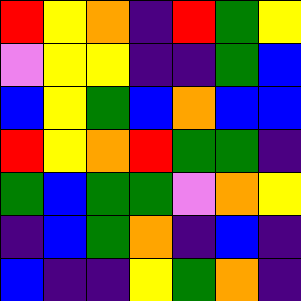[["red", "yellow", "orange", "indigo", "red", "green", "yellow"], ["violet", "yellow", "yellow", "indigo", "indigo", "green", "blue"], ["blue", "yellow", "green", "blue", "orange", "blue", "blue"], ["red", "yellow", "orange", "red", "green", "green", "indigo"], ["green", "blue", "green", "green", "violet", "orange", "yellow"], ["indigo", "blue", "green", "orange", "indigo", "blue", "indigo"], ["blue", "indigo", "indigo", "yellow", "green", "orange", "indigo"]]